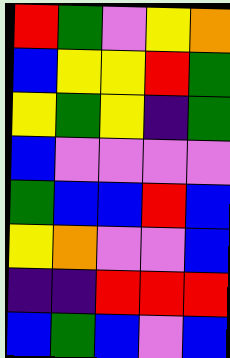[["red", "green", "violet", "yellow", "orange"], ["blue", "yellow", "yellow", "red", "green"], ["yellow", "green", "yellow", "indigo", "green"], ["blue", "violet", "violet", "violet", "violet"], ["green", "blue", "blue", "red", "blue"], ["yellow", "orange", "violet", "violet", "blue"], ["indigo", "indigo", "red", "red", "red"], ["blue", "green", "blue", "violet", "blue"]]